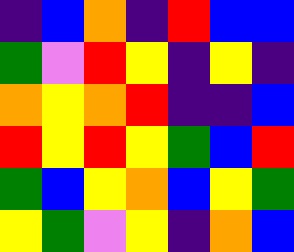[["indigo", "blue", "orange", "indigo", "red", "blue", "blue"], ["green", "violet", "red", "yellow", "indigo", "yellow", "indigo"], ["orange", "yellow", "orange", "red", "indigo", "indigo", "blue"], ["red", "yellow", "red", "yellow", "green", "blue", "red"], ["green", "blue", "yellow", "orange", "blue", "yellow", "green"], ["yellow", "green", "violet", "yellow", "indigo", "orange", "blue"]]